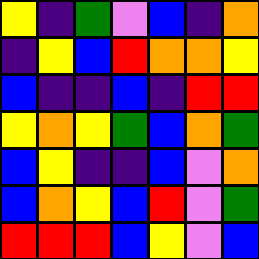[["yellow", "indigo", "green", "violet", "blue", "indigo", "orange"], ["indigo", "yellow", "blue", "red", "orange", "orange", "yellow"], ["blue", "indigo", "indigo", "blue", "indigo", "red", "red"], ["yellow", "orange", "yellow", "green", "blue", "orange", "green"], ["blue", "yellow", "indigo", "indigo", "blue", "violet", "orange"], ["blue", "orange", "yellow", "blue", "red", "violet", "green"], ["red", "red", "red", "blue", "yellow", "violet", "blue"]]